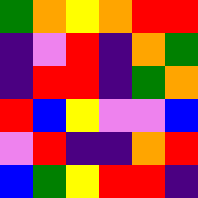[["green", "orange", "yellow", "orange", "red", "red"], ["indigo", "violet", "red", "indigo", "orange", "green"], ["indigo", "red", "red", "indigo", "green", "orange"], ["red", "blue", "yellow", "violet", "violet", "blue"], ["violet", "red", "indigo", "indigo", "orange", "red"], ["blue", "green", "yellow", "red", "red", "indigo"]]